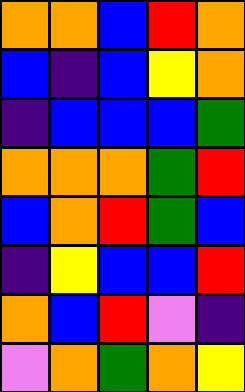[["orange", "orange", "blue", "red", "orange"], ["blue", "indigo", "blue", "yellow", "orange"], ["indigo", "blue", "blue", "blue", "green"], ["orange", "orange", "orange", "green", "red"], ["blue", "orange", "red", "green", "blue"], ["indigo", "yellow", "blue", "blue", "red"], ["orange", "blue", "red", "violet", "indigo"], ["violet", "orange", "green", "orange", "yellow"]]